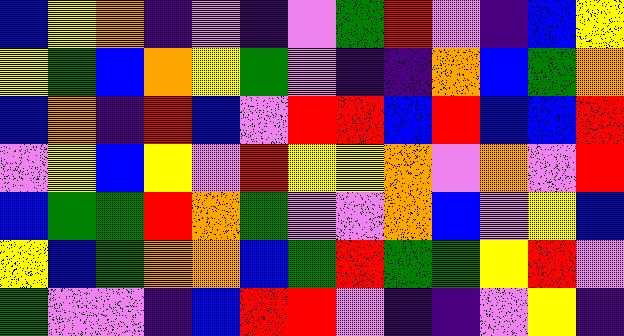[["blue", "yellow", "orange", "indigo", "violet", "indigo", "violet", "green", "red", "violet", "indigo", "blue", "yellow"], ["yellow", "green", "blue", "orange", "yellow", "green", "violet", "indigo", "indigo", "orange", "blue", "green", "orange"], ["blue", "orange", "indigo", "red", "blue", "violet", "red", "red", "blue", "red", "blue", "blue", "red"], ["violet", "yellow", "blue", "yellow", "violet", "red", "yellow", "yellow", "orange", "violet", "orange", "violet", "red"], ["blue", "green", "green", "red", "orange", "green", "violet", "violet", "orange", "blue", "violet", "yellow", "blue"], ["yellow", "blue", "green", "orange", "orange", "blue", "green", "red", "green", "green", "yellow", "red", "violet"], ["green", "violet", "violet", "indigo", "blue", "red", "red", "violet", "indigo", "indigo", "violet", "yellow", "indigo"]]